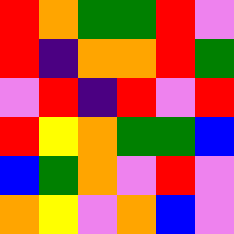[["red", "orange", "green", "green", "red", "violet"], ["red", "indigo", "orange", "orange", "red", "green"], ["violet", "red", "indigo", "red", "violet", "red"], ["red", "yellow", "orange", "green", "green", "blue"], ["blue", "green", "orange", "violet", "red", "violet"], ["orange", "yellow", "violet", "orange", "blue", "violet"]]